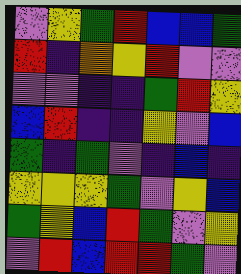[["violet", "yellow", "green", "red", "blue", "blue", "green"], ["red", "indigo", "orange", "yellow", "red", "violet", "violet"], ["violet", "violet", "indigo", "indigo", "green", "red", "yellow"], ["blue", "red", "indigo", "indigo", "yellow", "violet", "blue"], ["green", "indigo", "green", "violet", "indigo", "blue", "indigo"], ["yellow", "yellow", "yellow", "green", "violet", "yellow", "blue"], ["green", "yellow", "blue", "red", "green", "violet", "yellow"], ["violet", "red", "blue", "red", "red", "green", "violet"]]